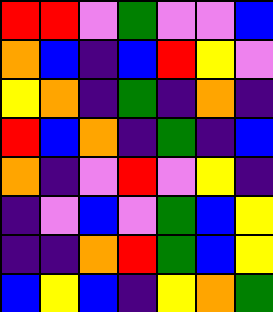[["red", "red", "violet", "green", "violet", "violet", "blue"], ["orange", "blue", "indigo", "blue", "red", "yellow", "violet"], ["yellow", "orange", "indigo", "green", "indigo", "orange", "indigo"], ["red", "blue", "orange", "indigo", "green", "indigo", "blue"], ["orange", "indigo", "violet", "red", "violet", "yellow", "indigo"], ["indigo", "violet", "blue", "violet", "green", "blue", "yellow"], ["indigo", "indigo", "orange", "red", "green", "blue", "yellow"], ["blue", "yellow", "blue", "indigo", "yellow", "orange", "green"]]